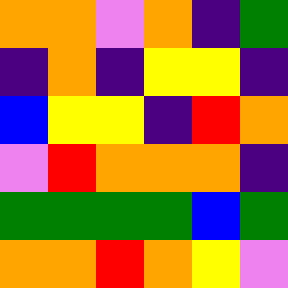[["orange", "orange", "violet", "orange", "indigo", "green"], ["indigo", "orange", "indigo", "yellow", "yellow", "indigo"], ["blue", "yellow", "yellow", "indigo", "red", "orange"], ["violet", "red", "orange", "orange", "orange", "indigo"], ["green", "green", "green", "green", "blue", "green"], ["orange", "orange", "red", "orange", "yellow", "violet"]]